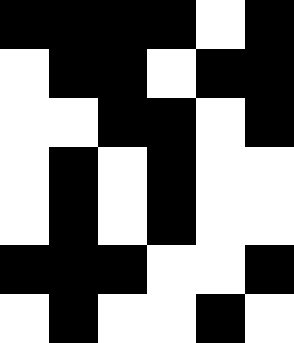[["black", "black", "black", "black", "white", "black"], ["white", "black", "black", "white", "black", "black"], ["white", "white", "black", "black", "white", "black"], ["white", "black", "white", "black", "white", "white"], ["white", "black", "white", "black", "white", "white"], ["black", "black", "black", "white", "white", "black"], ["white", "black", "white", "white", "black", "white"]]